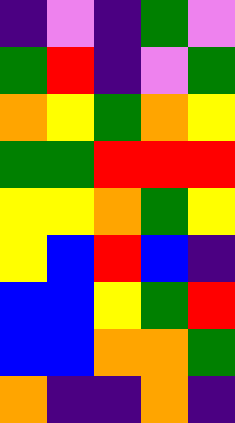[["indigo", "violet", "indigo", "green", "violet"], ["green", "red", "indigo", "violet", "green"], ["orange", "yellow", "green", "orange", "yellow"], ["green", "green", "red", "red", "red"], ["yellow", "yellow", "orange", "green", "yellow"], ["yellow", "blue", "red", "blue", "indigo"], ["blue", "blue", "yellow", "green", "red"], ["blue", "blue", "orange", "orange", "green"], ["orange", "indigo", "indigo", "orange", "indigo"]]